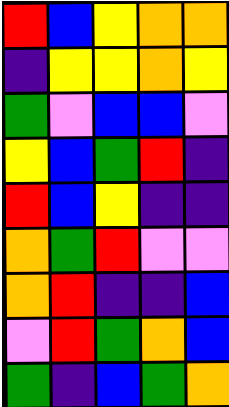[["red", "blue", "yellow", "orange", "orange"], ["indigo", "yellow", "yellow", "orange", "yellow"], ["green", "violet", "blue", "blue", "violet"], ["yellow", "blue", "green", "red", "indigo"], ["red", "blue", "yellow", "indigo", "indigo"], ["orange", "green", "red", "violet", "violet"], ["orange", "red", "indigo", "indigo", "blue"], ["violet", "red", "green", "orange", "blue"], ["green", "indigo", "blue", "green", "orange"]]